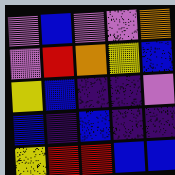[["violet", "blue", "violet", "violet", "orange"], ["violet", "red", "orange", "yellow", "blue"], ["yellow", "blue", "indigo", "indigo", "violet"], ["blue", "indigo", "blue", "indigo", "indigo"], ["yellow", "red", "red", "blue", "blue"]]